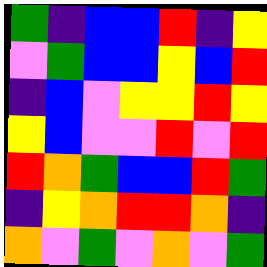[["green", "indigo", "blue", "blue", "red", "indigo", "yellow"], ["violet", "green", "blue", "blue", "yellow", "blue", "red"], ["indigo", "blue", "violet", "yellow", "yellow", "red", "yellow"], ["yellow", "blue", "violet", "violet", "red", "violet", "red"], ["red", "orange", "green", "blue", "blue", "red", "green"], ["indigo", "yellow", "orange", "red", "red", "orange", "indigo"], ["orange", "violet", "green", "violet", "orange", "violet", "green"]]